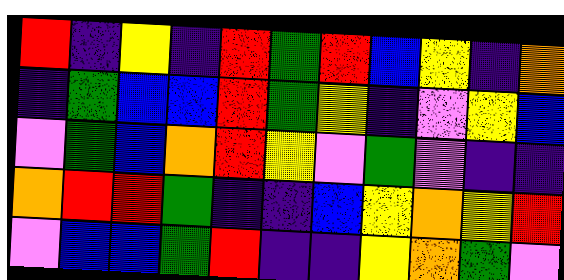[["red", "indigo", "yellow", "indigo", "red", "green", "red", "blue", "yellow", "indigo", "orange"], ["indigo", "green", "blue", "blue", "red", "green", "yellow", "indigo", "violet", "yellow", "blue"], ["violet", "green", "blue", "orange", "red", "yellow", "violet", "green", "violet", "indigo", "indigo"], ["orange", "red", "red", "green", "indigo", "indigo", "blue", "yellow", "orange", "yellow", "red"], ["violet", "blue", "blue", "green", "red", "indigo", "indigo", "yellow", "orange", "green", "violet"]]